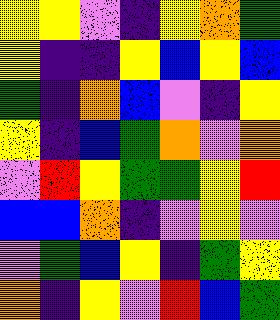[["yellow", "yellow", "violet", "indigo", "yellow", "orange", "green"], ["yellow", "indigo", "indigo", "yellow", "blue", "yellow", "blue"], ["green", "indigo", "orange", "blue", "violet", "indigo", "yellow"], ["yellow", "indigo", "blue", "green", "orange", "violet", "orange"], ["violet", "red", "yellow", "green", "green", "yellow", "red"], ["blue", "blue", "orange", "indigo", "violet", "yellow", "violet"], ["violet", "green", "blue", "yellow", "indigo", "green", "yellow"], ["orange", "indigo", "yellow", "violet", "red", "blue", "green"]]